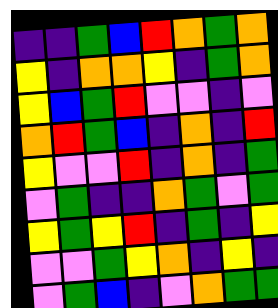[["indigo", "indigo", "green", "blue", "red", "orange", "green", "orange"], ["yellow", "indigo", "orange", "orange", "yellow", "indigo", "green", "orange"], ["yellow", "blue", "green", "red", "violet", "violet", "indigo", "violet"], ["orange", "red", "green", "blue", "indigo", "orange", "indigo", "red"], ["yellow", "violet", "violet", "red", "indigo", "orange", "indigo", "green"], ["violet", "green", "indigo", "indigo", "orange", "green", "violet", "green"], ["yellow", "green", "yellow", "red", "indigo", "green", "indigo", "yellow"], ["violet", "violet", "green", "yellow", "orange", "indigo", "yellow", "indigo"], ["violet", "green", "blue", "indigo", "violet", "orange", "green", "green"]]